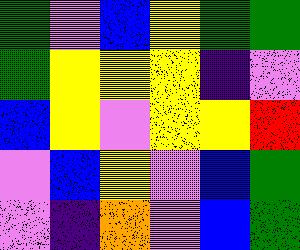[["green", "violet", "blue", "yellow", "green", "green"], ["green", "yellow", "yellow", "yellow", "indigo", "violet"], ["blue", "yellow", "violet", "yellow", "yellow", "red"], ["violet", "blue", "yellow", "violet", "blue", "green"], ["violet", "indigo", "orange", "violet", "blue", "green"]]